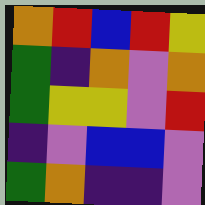[["orange", "red", "blue", "red", "yellow"], ["green", "indigo", "orange", "violet", "orange"], ["green", "yellow", "yellow", "violet", "red"], ["indigo", "violet", "blue", "blue", "violet"], ["green", "orange", "indigo", "indigo", "violet"]]